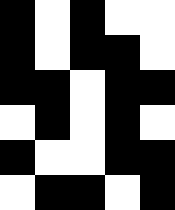[["black", "white", "black", "white", "white"], ["black", "white", "black", "black", "white"], ["black", "black", "white", "black", "black"], ["white", "black", "white", "black", "white"], ["black", "white", "white", "black", "black"], ["white", "black", "black", "white", "black"]]